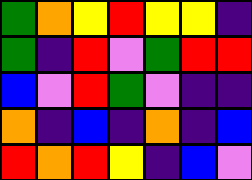[["green", "orange", "yellow", "red", "yellow", "yellow", "indigo"], ["green", "indigo", "red", "violet", "green", "red", "red"], ["blue", "violet", "red", "green", "violet", "indigo", "indigo"], ["orange", "indigo", "blue", "indigo", "orange", "indigo", "blue"], ["red", "orange", "red", "yellow", "indigo", "blue", "violet"]]